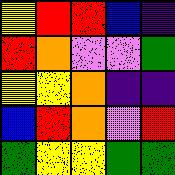[["yellow", "red", "red", "blue", "indigo"], ["red", "orange", "violet", "violet", "green"], ["yellow", "yellow", "orange", "indigo", "indigo"], ["blue", "red", "orange", "violet", "red"], ["green", "yellow", "yellow", "green", "green"]]